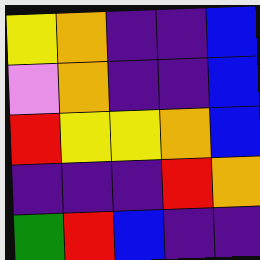[["yellow", "orange", "indigo", "indigo", "blue"], ["violet", "orange", "indigo", "indigo", "blue"], ["red", "yellow", "yellow", "orange", "blue"], ["indigo", "indigo", "indigo", "red", "orange"], ["green", "red", "blue", "indigo", "indigo"]]